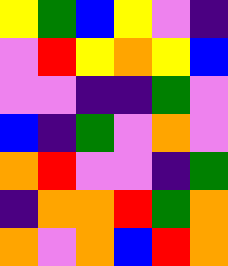[["yellow", "green", "blue", "yellow", "violet", "indigo"], ["violet", "red", "yellow", "orange", "yellow", "blue"], ["violet", "violet", "indigo", "indigo", "green", "violet"], ["blue", "indigo", "green", "violet", "orange", "violet"], ["orange", "red", "violet", "violet", "indigo", "green"], ["indigo", "orange", "orange", "red", "green", "orange"], ["orange", "violet", "orange", "blue", "red", "orange"]]